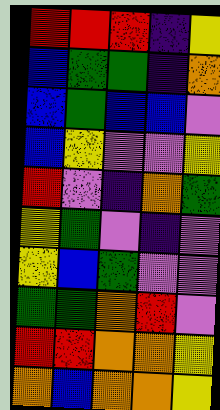[["red", "red", "red", "indigo", "yellow"], ["blue", "green", "green", "indigo", "orange"], ["blue", "green", "blue", "blue", "violet"], ["blue", "yellow", "violet", "violet", "yellow"], ["red", "violet", "indigo", "orange", "green"], ["yellow", "green", "violet", "indigo", "violet"], ["yellow", "blue", "green", "violet", "violet"], ["green", "green", "orange", "red", "violet"], ["red", "red", "orange", "orange", "yellow"], ["orange", "blue", "orange", "orange", "yellow"]]